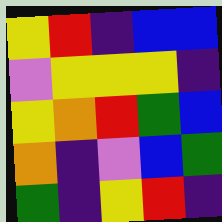[["yellow", "red", "indigo", "blue", "blue"], ["violet", "yellow", "yellow", "yellow", "indigo"], ["yellow", "orange", "red", "green", "blue"], ["orange", "indigo", "violet", "blue", "green"], ["green", "indigo", "yellow", "red", "indigo"]]